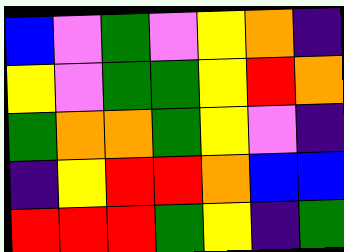[["blue", "violet", "green", "violet", "yellow", "orange", "indigo"], ["yellow", "violet", "green", "green", "yellow", "red", "orange"], ["green", "orange", "orange", "green", "yellow", "violet", "indigo"], ["indigo", "yellow", "red", "red", "orange", "blue", "blue"], ["red", "red", "red", "green", "yellow", "indigo", "green"]]